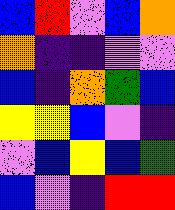[["blue", "red", "violet", "blue", "orange"], ["orange", "indigo", "indigo", "violet", "violet"], ["blue", "indigo", "orange", "green", "blue"], ["yellow", "yellow", "blue", "violet", "indigo"], ["violet", "blue", "yellow", "blue", "green"], ["blue", "violet", "indigo", "red", "red"]]